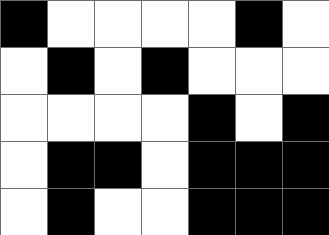[["black", "white", "white", "white", "white", "black", "white"], ["white", "black", "white", "black", "white", "white", "white"], ["white", "white", "white", "white", "black", "white", "black"], ["white", "black", "black", "white", "black", "black", "black"], ["white", "black", "white", "white", "black", "black", "black"]]